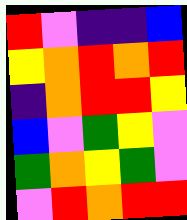[["red", "violet", "indigo", "indigo", "blue"], ["yellow", "orange", "red", "orange", "red"], ["indigo", "orange", "red", "red", "yellow"], ["blue", "violet", "green", "yellow", "violet"], ["green", "orange", "yellow", "green", "violet"], ["violet", "red", "orange", "red", "red"]]